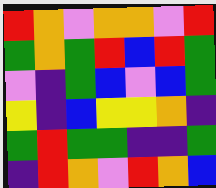[["red", "orange", "violet", "orange", "orange", "violet", "red"], ["green", "orange", "green", "red", "blue", "red", "green"], ["violet", "indigo", "green", "blue", "violet", "blue", "green"], ["yellow", "indigo", "blue", "yellow", "yellow", "orange", "indigo"], ["green", "red", "green", "green", "indigo", "indigo", "green"], ["indigo", "red", "orange", "violet", "red", "orange", "blue"]]